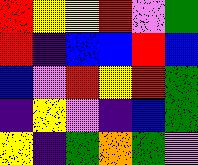[["red", "yellow", "yellow", "red", "violet", "green"], ["red", "indigo", "blue", "blue", "red", "blue"], ["blue", "violet", "red", "yellow", "red", "green"], ["indigo", "yellow", "violet", "indigo", "blue", "green"], ["yellow", "indigo", "green", "orange", "green", "violet"]]